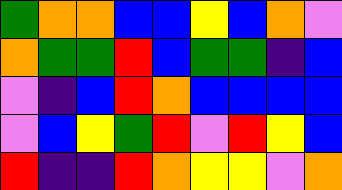[["green", "orange", "orange", "blue", "blue", "yellow", "blue", "orange", "violet"], ["orange", "green", "green", "red", "blue", "green", "green", "indigo", "blue"], ["violet", "indigo", "blue", "red", "orange", "blue", "blue", "blue", "blue"], ["violet", "blue", "yellow", "green", "red", "violet", "red", "yellow", "blue"], ["red", "indigo", "indigo", "red", "orange", "yellow", "yellow", "violet", "orange"]]